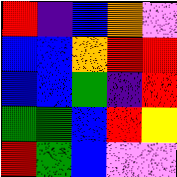[["red", "indigo", "blue", "orange", "violet"], ["blue", "blue", "orange", "red", "red"], ["blue", "blue", "green", "indigo", "red"], ["green", "green", "blue", "red", "yellow"], ["red", "green", "blue", "violet", "violet"]]